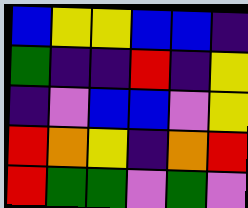[["blue", "yellow", "yellow", "blue", "blue", "indigo"], ["green", "indigo", "indigo", "red", "indigo", "yellow"], ["indigo", "violet", "blue", "blue", "violet", "yellow"], ["red", "orange", "yellow", "indigo", "orange", "red"], ["red", "green", "green", "violet", "green", "violet"]]